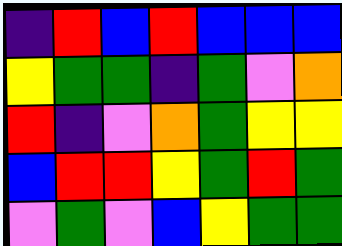[["indigo", "red", "blue", "red", "blue", "blue", "blue"], ["yellow", "green", "green", "indigo", "green", "violet", "orange"], ["red", "indigo", "violet", "orange", "green", "yellow", "yellow"], ["blue", "red", "red", "yellow", "green", "red", "green"], ["violet", "green", "violet", "blue", "yellow", "green", "green"]]